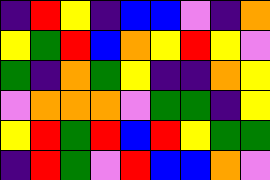[["indigo", "red", "yellow", "indigo", "blue", "blue", "violet", "indigo", "orange"], ["yellow", "green", "red", "blue", "orange", "yellow", "red", "yellow", "violet"], ["green", "indigo", "orange", "green", "yellow", "indigo", "indigo", "orange", "yellow"], ["violet", "orange", "orange", "orange", "violet", "green", "green", "indigo", "yellow"], ["yellow", "red", "green", "red", "blue", "red", "yellow", "green", "green"], ["indigo", "red", "green", "violet", "red", "blue", "blue", "orange", "violet"]]